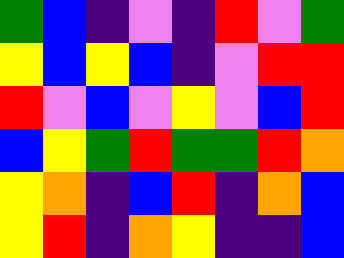[["green", "blue", "indigo", "violet", "indigo", "red", "violet", "green"], ["yellow", "blue", "yellow", "blue", "indigo", "violet", "red", "red"], ["red", "violet", "blue", "violet", "yellow", "violet", "blue", "red"], ["blue", "yellow", "green", "red", "green", "green", "red", "orange"], ["yellow", "orange", "indigo", "blue", "red", "indigo", "orange", "blue"], ["yellow", "red", "indigo", "orange", "yellow", "indigo", "indigo", "blue"]]